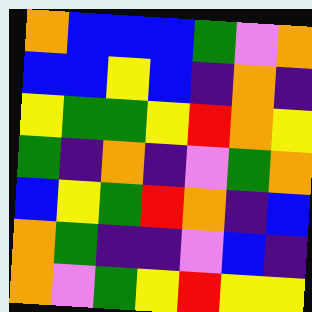[["orange", "blue", "blue", "blue", "green", "violet", "orange"], ["blue", "blue", "yellow", "blue", "indigo", "orange", "indigo"], ["yellow", "green", "green", "yellow", "red", "orange", "yellow"], ["green", "indigo", "orange", "indigo", "violet", "green", "orange"], ["blue", "yellow", "green", "red", "orange", "indigo", "blue"], ["orange", "green", "indigo", "indigo", "violet", "blue", "indigo"], ["orange", "violet", "green", "yellow", "red", "yellow", "yellow"]]